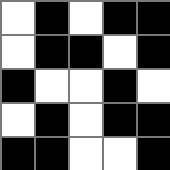[["white", "black", "white", "black", "black"], ["white", "black", "black", "white", "black"], ["black", "white", "white", "black", "white"], ["white", "black", "white", "black", "black"], ["black", "black", "white", "white", "black"]]